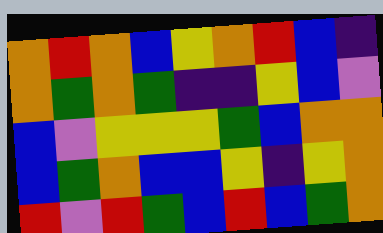[["orange", "red", "orange", "blue", "yellow", "orange", "red", "blue", "indigo"], ["orange", "green", "orange", "green", "indigo", "indigo", "yellow", "blue", "violet"], ["blue", "violet", "yellow", "yellow", "yellow", "green", "blue", "orange", "orange"], ["blue", "green", "orange", "blue", "blue", "yellow", "indigo", "yellow", "orange"], ["red", "violet", "red", "green", "blue", "red", "blue", "green", "orange"]]